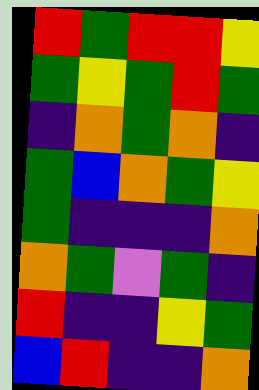[["red", "green", "red", "red", "yellow"], ["green", "yellow", "green", "red", "green"], ["indigo", "orange", "green", "orange", "indigo"], ["green", "blue", "orange", "green", "yellow"], ["green", "indigo", "indigo", "indigo", "orange"], ["orange", "green", "violet", "green", "indigo"], ["red", "indigo", "indigo", "yellow", "green"], ["blue", "red", "indigo", "indigo", "orange"]]